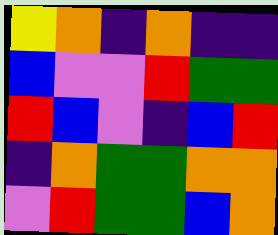[["yellow", "orange", "indigo", "orange", "indigo", "indigo"], ["blue", "violet", "violet", "red", "green", "green"], ["red", "blue", "violet", "indigo", "blue", "red"], ["indigo", "orange", "green", "green", "orange", "orange"], ["violet", "red", "green", "green", "blue", "orange"]]